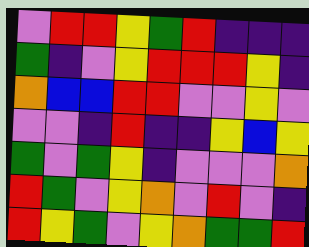[["violet", "red", "red", "yellow", "green", "red", "indigo", "indigo", "indigo"], ["green", "indigo", "violet", "yellow", "red", "red", "red", "yellow", "indigo"], ["orange", "blue", "blue", "red", "red", "violet", "violet", "yellow", "violet"], ["violet", "violet", "indigo", "red", "indigo", "indigo", "yellow", "blue", "yellow"], ["green", "violet", "green", "yellow", "indigo", "violet", "violet", "violet", "orange"], ["red", "green", "violet", "yellow", "orange", "violet", "red", "violet", "indigo"], ["red", "yellow", "green", "violet", "yellow", "orange", "green", "green", "red"]]